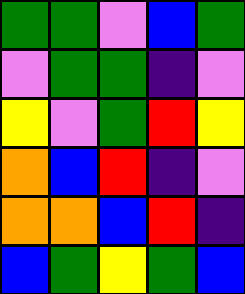[["green", "green", "violet", "blue", "green"], ["violet", "green", "green", "indigo", "violet"], ["yellow", "violet", "green", "red", "yellow"], ["orange", "blue", "red", "indigo", "violet"], ["orange", "orange", "blue", "red", "indigo"], ["blue", "green", "yellow", "green", "blue"]]